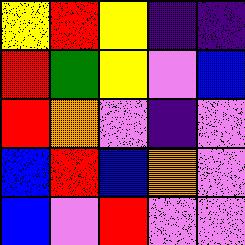[["yellow", "red", "yellow", "indigo", "indigo"], ["red", "green", "yellow", "violet", "blue"], ["red", "orange", "violet", "indigo", "violet"], ["blue", "red", "blue", "orange", "violet"], ["blue", "violet", "red", "violet", "violet"]]